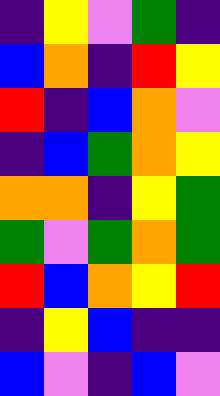[["indigo", "yellow", "violet", "green", "indigo"], ["blue", "orange", "indigo", "red", "yellow"], ["red", "indigo", "blue", "orange", "violet"], ["indigo", "blue", "green", "orange", "yellow"], ["orange", "orange", "indigo", "yellow", "green"], ["green", "violet", "green", "orange", "green"], ["red", "blue", "orange", "yellow", "red"], ["indigo", "yellow", "blue", "indigo", "indigo"], ["blue", "violet", "indigo", "blue", "violet"]]